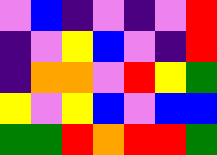[["violet", "blue", "indigo", "violet", "indigo", "violet", "red"], ["indigo", "violet", "yellow", "blue", "violet", "indigo", "red"], ["indigo", "orange", "orange", "violet", "red", "yellow", "green"], ["yellow", "violet", "yellow", "blue", "violet", "blue", "blue"], ["green", "green", "red", "orange", "red", "red", "green"]]